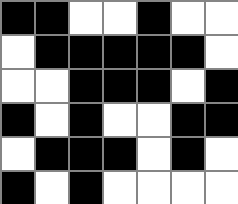[["black", "black", "white", "white", "black", "white", "white"], ["white", "black", "black", "black", "black", "black", "white"], ["white", "white", "black", "black", "black", "white", "black"], ["black", "white", "black", "white", "white", "black", "black"], ["white", "black", "black", "black", "white", "black", "white"], ["black", "white", "black", "white", "white", "white", "white"]]